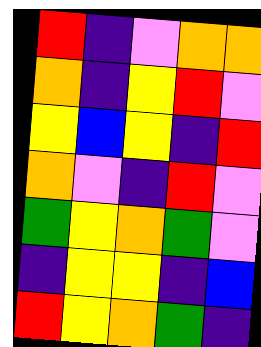[["red", "indigo", "violet", "orange", "orange"], ["orange", "indigo", "yellow", "red", "violet"], ["yellow", "blue", "yellow", "indigo", "red"], ["orange", "violet", "indigo", "red", "violet"], ["green", "yellow", "orange", "green", "violet"], ["indigo", "yellow", "yellow", "indigo", "blue"], ["red", "yellow", "orange", "green", "indigo"]]